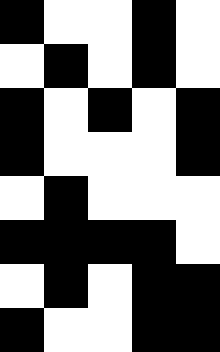[["black", "white", "white", "black", "white"], ["white", "black", "white", "black", "white"], ["black", "white", "black", "white", "black"], ["black", "white", "white", "white", "black"], ["white", "black", "white", "white", "white"], ["black", "black", "black", "black", "white"], ["white", "black", "white", "black", "black"], ["black", "white", "white", "black", "black"]]